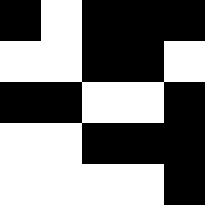[["black", "white", "black", "black", "black"], ["white", "white", "black", "black", "white"], ["black", "black", "white", "white", "black"], ["white", "white", "black", "black", "black"], ["white", "white", "white", "white", "black"]]